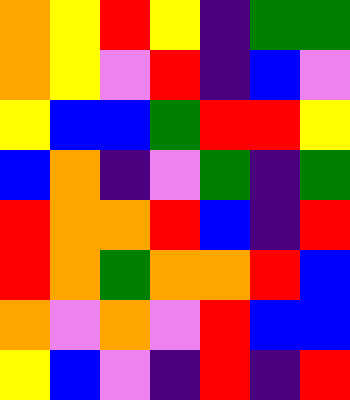[["orange", "yellow", "red", "yellow", "indigo", "green", "green"], ["orange", "yellow", "violet", "red", "indigo", "blue", "violet"], ["yellow", "blue", "blue", "green", "red", "red", "yellow"], ["blue", "orange", "indigo", "violet", "green", "indigo", "green"], ["red", "orange", "orange", "red", "blue", "indigo", "red"], ["red", "orange", "green", "orange", "orange", "red", "blue"], ["orange", "violet", "orange", "violet", "red", "blue", "blue"], ["yellow", "blue", "violet", "indigo", "red", "indigo", "red"]]